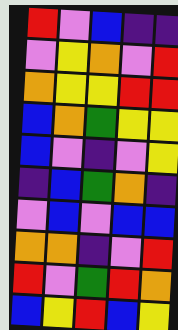[["red", "violet", "blue", "indigo", "indigo"], ["violet", "yellow", "orange", "violet", "red"], ["orange", "yellow", "yellow", "red", "red"], ["blue", "orange", "green", "yellow", "yellow"], ["blue", "violet", "indigo", "violet", "yellow"], ["indigo", "blue", "green", "orange", "indigo"], ["violet", "blue", "violet", "blue", "blue"], ["orange", "orange", "indigo", "violet", "red"], ["red", "violet", "green", "red", "orange"], ["blue", "yellow", "red", "blue", "yellow"]]